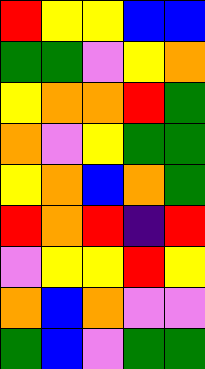[["red", "yellow", "yellow", "blue", "blue"], ["green", "green", "violet", "yellow", "orange"], ["yellow", "orange", "orange", "red", "green"], ["orange", "violet", "yellow", "green", "green"], ["yellow", "orange", "blue", "orange", "green"], ["red", "orange", "red", "indigo", "red"], ["violet", "yellow", "yellow", "red", "yellow"], ["orange", "blue", "orange", "violet", "violet"], ["green", "blue", "violet", "green", "green"]]